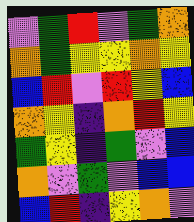[["violet", "green", "red", "violet", "green", "orange"], ["orange", "green", "yellow", "yellow", "orange", "yellow"], ["blue", "red", "violet", "red", "yellow", "blue"], ["orange", "yellow", "indigo", "orange", "red", "yellow"], ["green", "yellow", "indigo", "green", "violet", "blue"], ["orange", "violet", "green", "violet", "blue", "blue"], ["blue", "red", "indigo", "yellow", "orange", "violet"]]